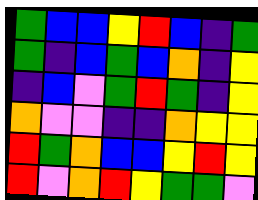[["green", "blue", "blue", "yellow", "red", "blue", "indigo", "green"], ["green", "indigo", "blue", "green", "blue", "orange", "indigo", "yellow"], ["indigo", "blue", "violet", "green", "red", "green", "indigo", "yellow"], ["orange", "violet", "violet", "indigo", "indigo", "orange", "yellow", "yellow"], ["red", "green", "orange", "blue", "blue", "yellow", "red", "yellow"], ["red", "violet", "orange", "red", "yellow", "green", "green", "violet"]]